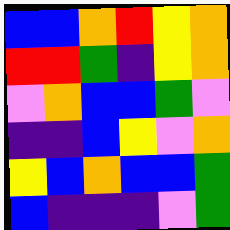[["blue", "blue", "orange", "red", "yellow", "orange"], ["red", "red", "green", "indigo", "yellow", "orange"], ["violet", "orange", "blue", "blue", "green", "violet"], ["indigo", "indigo", "blue", "yellow", "violet", "orange"], ["yellow", "blue", "orange", "blue", "blue", "green"], ["blue", "indigo", "indigo", "indigo", "violet", "green"]]